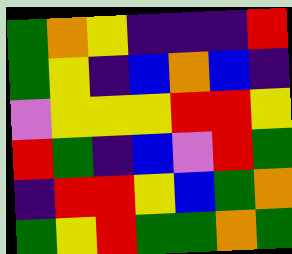[["green", "orange", "yellow", "indigo", "indigo", "indigo", "red"], ["green", "yellow", "indigo", "blue", "orange", "blue", "indigo"], ["violet", "yellow", "yellow", "yellow", "red", "red", "yellow"], ["red", "green", "indigo", "blue", "violet", "red", "green"], ["indigo", "red", "red", "yellow", "blue", "green", "orange"], ["green", "yellow", "red", "green", "green", "orange", "green"]]